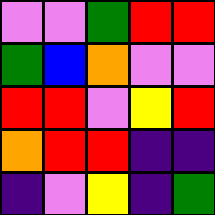[["violet", "violet", "green", "red", "red"], ["green", "blue", "orange", "violet", "violet"], ["red", "red", "violet", "yellow", "red"], ["orange", "red", "red", "indigo", "indigo"], ["indigo", "violet", "yellow", "indigo", "green"]]